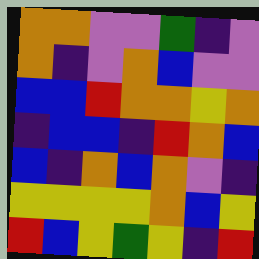[["orange", "orange", "violet", "violet", "green", "indigo", "violet"], ["orange", "indigo", "violet", "orange", "blue", "violet", "violet"], ["blue", "blue", "red", "orange", "orange", "yellow", "orange"], ["indigo", "blue", "blue", "indigo", "red", "orange", "blue"], ["blue", "indigo", "orange", "blue", "orange", "violet", "indigo"], ["yellow", "yellow", "yellow", "yellow", "orange", "blue", "yellow"], ["red", "blue", "yellow", "green", "yellow", "indigo", "red"]]